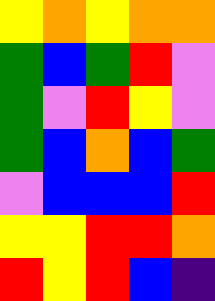[["yellow", "orange", "yellow", "orange", "orange"], ["green", "blue", "green", "red", "violet"], ["green", "violet", "red", "yellow", "violet"], ["green", "blue", "orange", "blue", "green"], ["violet", "blue", "blue", "blue", "red"], ["yellow", "yellow", "red", "red", "orange"], ["red", "yellow", "red", "blue", "indigo"]]